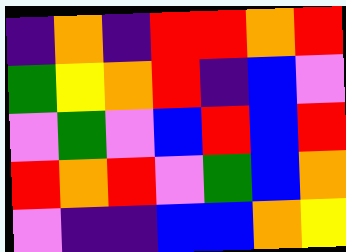[["indigo", "orange", "indigo", "red", "red", "orange", "red"], ["green", "yellow", "orange", "red", "indigo", "blue", "violet"], ["violet", "green", "violet", "blue", "red", "blue", "red"], ["red", "orange", "red", "violet", "green", "blue", "orange"], ["violet", "indigo", "indigo", "blue", "blue", "orange", "yellow"]]